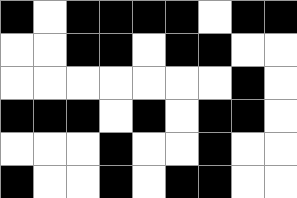[["black", "white", "black", "black", "black", "black", "white", "black", "black"], ["white", "white", "black", "black", "white", "black", "black", "white", "white"], ["white", "white", "white", "white", "white", "white", "white", "black", "white"], ["black", "black", "black", "white", "black", "white", "black", "black", "white"], ["white", "white", "white", "black", "white", "white", "black", "white", "white"], ["black", "white", "white", "black", "white", "black", "black", "white", "white"]]